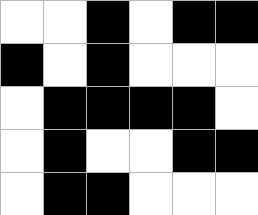[["white", "white", "black", "white", "black", "black"], ["black", "white", "black", "white", "white", "white"], ["white", "black", "black", "black", "black", "white"], ["white", "black", "white", "white", "black", "black"], ["white", "black", "black", "white", "white", "white"]]